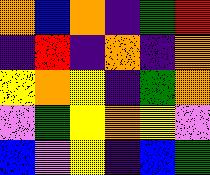[["orange", "blue", "orange", "indigo", "green", "red"], ["indigo", "red", "indigo", "orange", "indigo", "orange"], ["yellow", "orange", "yellow", "indigo", "green", "orange"], ["violet", "green", "yellow", "orange", "yellow", "violet"], ["blue", "violet", "yellow", "indigo", "blue", "green"]]